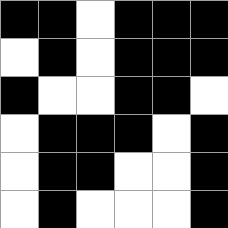[["black", "black", "white", "black", "black", "black"], ["white", "black", "white", "black", "black", "black"], ["black", "white", "white", "black", "black", "white"], ["white", "black", "black", "black", "white", "black"], ["white", "black", "black", "white", "white", "black"], ["white", "black", "white", "white", "white", "black"]]